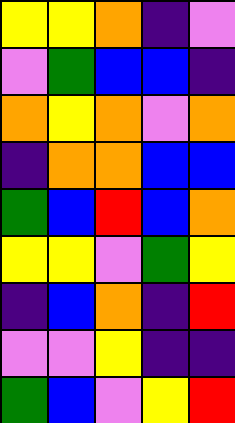[["yellow", "yellow", "orange", "indigo", "violet"], ["violet", "green", "blue", "blue", "indigo"], ["orange", "yellow", "orange", "violet", "orange"], ["indigo", "orange", "orange", "blue", "blue"], ["green", "blue", "red", "blue", "orange"], ["yellow", "yellow", "violet", "green", "yellow"], ["indigo", "blue", "orange", "indigo", "red"], ["violet", "violet", "yellow", "indigo", "indigo"], ["green", "blue", "violet", "yellow", "red"]]